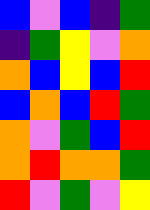[["blue", "violet", "blue", "indigo", "green"], ["indigo", "green", "yellow", "violet", "orange"], ["orange", "blue", "yellow", "blue", "red"], ["blue", "orange", "blue", "red", "green"], ["orange", "violet", "green", "blue", "red"], ["orange", "red", "orange", "orange", "green"], ["red", "violet", "green", "violet", "yellow"]]